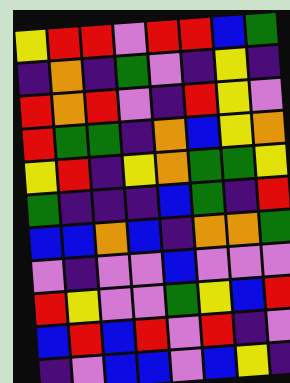[["yellow", "red", "red", "violet", "red", "red", "blue", "green"], ["indigo", "orange", "indigo", "green", "violet", "indigo", "yellow", "indigo"], ["red", "orange", "red", "violet", "indigo", "red", "yellow", "violet"], ["red", "green", "green", "indigo", "orange", "blue", "yellow", "orange"], ["yellow", "red", "indigo", "yellow", "orange", "green", "green", "yellow"], ["green", "indigo", "indigo", "indigo", "blue", "green", "indigo", "red"], ["blue", "blue", "orange", "blue", "indigo", "orange", "orange", "green"], ["violet", "indigo", "violet", "violet", "blue", "violet", "violet", "violet"], ["red", "yellow", "violet", "violet", "green", "yellow", "blue", "red"], ["blue", "red", "blue", "red", "violet", "red", "indigo", "violet"], ["indigo", "violet", "blue", "blue", "violet", "blue", "yellow", "indigo"]]